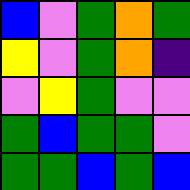[["blue", "violet", "green", "orange", "green"], ["yellow", "violet", "green", "orange", "indigo"], ["violet", "yellow", "green", "violet", "violet"], ["green", "blue", "green", "green", "violet"], ["green", "green", "blue", "green", "blue"]]